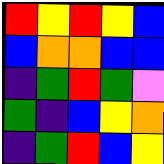[["red", "yellow", "red", "yellow", "blue"], ["blue", "orange", "orange", "blue", "blue"], ["indigo", "green", "red", "green", "violet"], ["green", "indigo", "blue", "yellow", "orange"], ["indigo", "green", "red", "blue", "yellow"]]